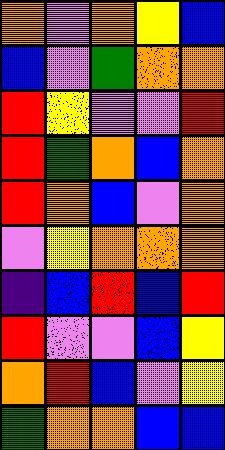[["orange", "violet", "orange", "yellow", "blue"], ["blue", "violet", "green", "orange", "orange"], ["red", "yellow", "violet", "violet", "red"], ["red", "green", "orange", "blue", "orange"], ["red", "orange", "blue", "violet", "orange"], ["violet", "yellow", "orange", "orange", "orange"], ["indigo", "blue", "red", "blue", "red"], ["red", "violet", "violet", "blue", "yellow"], ["orange", "red", "blue", "violet", "yellow"], ["green", "orange", "orange", "blue", "blue"]]